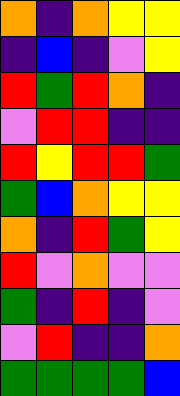[["orange", "indigo", "orange", "yellow", "yellow"], ["indigo", "blue", "indigo", "violet", "yellow"], ["red", "green", "red", "orange", "indigo"], ["violet", "red", "red", "indigo", "indigo"], ["red", "yellow", "red", "red", "green"], ["green", "blue", "orange", "yellow", "yellow"], ["orange", "indigo", "red", "green", "yellow"], ["red", "violet", "orange", "violet", "violet"], ["green", "indigo", "red", "indigo", "violet"], ["violet", "red", "indigo", "indigo", "orange"], ["green", "green", "green", "green", "blue"]]